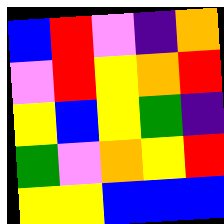[["blue", "red", "violet", "indigo", "orange"], ["violet", "red", "yellow", "orange", "red"], ["yellow", "blue", "yellow", "green", "indigo"], ["green", "violet", "orange", "yellow", "red"], ["yellow", "yellow", "blue", "blue", "blue"]]